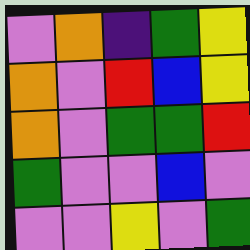[["violet", "orange", "indigo", "green", "yellow"], ["orange", "violet", "red", "blue", "yellow"], ["orange", "violet", "green", "green", "red"], ["green", "violet", "violet", "blue", "violet"], ["violet", "violet", "yellow", "violet", "green"]]